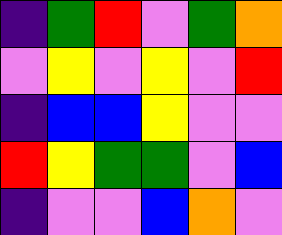[["indigo", "green", "red", "violet", "green", "orange"], ["violet", "yellow", "violet", "yellow", "violet", "red"], ["indigo", "blue", "blue", "yellow", "violet", "violet"], ["red", "yellow", "green", "green", "violet", "blue"], ["indigo", "violet", "violet", "blue", "orange", "violet"]]